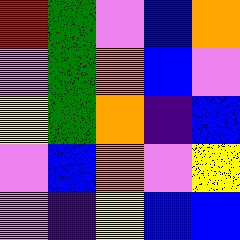[["red", "green", "violet", "blue", "orange"], ["violet", "green", "orange", "blue", "violet"], ["yellow", "green", "orange", "indigo", "blue"], ["violet", "blue", "orange", "violet", "yellow"], ["violet", "indigo", "yellow", "blue", "blue"]]